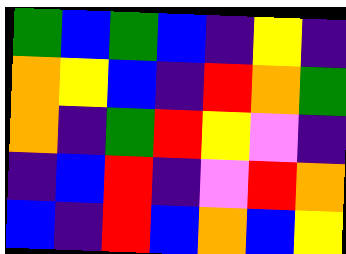[["green", "blue", "green", "blue", "indigo", "yellow", "indigo"], ["orange", "yellow", "blue", "indigo", "red", "orange", "green"], ["orange", "indigo", "green", "red", "yellow", "violet", "indigo"], ["indigo", "blue", "red", "indigo", "violet", "red", "orange"], ["blue", "indigo", "red", "blue", "orange", "blue", "yellow"]]